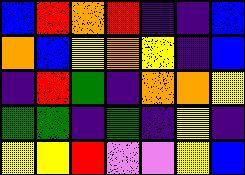[["blue", "red", "orange", "red", "indigo", "indigo", "blue"], ["orange", "blue", "yellow", "orange", "yellow", "indigo", "blue"], ["indigo", "red", "green", "indigo", "orange", "orange", "yellow"], ["green", "green", "indigo", "green", "indigo", "yellow", "indigo"], ["yellow", "yellow", "red", "violet", "violet", "yellow", "blue"]]